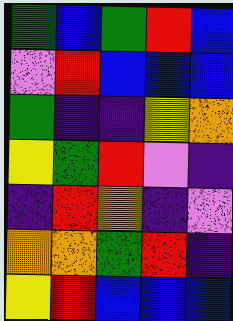[["green", "blue", "green", "red", "blue"], ["violet", "red", "blue", "blue", "blue"], ["green", "indigo", "indigo", "yellow", "orange"], ["yellow", "green", "red", "violet", "indigo"], ["indigo", "red", "orange", "indigo", "violet"], ["orange", "orange", "green", "red", "indigo"], ["yellow", "red", "blue", "blue", "blue"]]